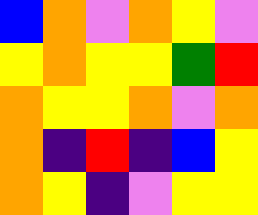[["blue", "orange", "violet", "orange", "yellow", "violet"], ["yellow", "orange", "yellow", "yellow", "green", "red"], ["orange", "yellow", "yellow", "orange", "violet", "orange"], ["orange", "indigo", "red", "indigo", "blue", "yellow"], ["orange", "yellow", "indigo", "violet", "yellow", "yellow"]]